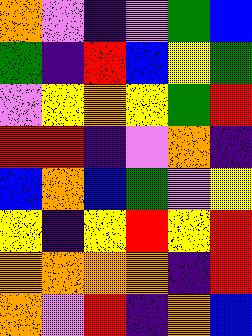[["orange", "violet", "indigo", "violet", "green", "blue"], ["green", "indigo", "red", "blue", "yellow", "green"], ["violet", "yellow", "orange", "yellow", "green", "red"], ["red", "red", "indigo", "violet", "orange", "indigo"], ["blue", "orange", "blue", "green", "violet", "yellow"], ["yellow", "indigo", "yellow", "red", "yellow", "red"], ["orange", "orange", "orange", "orange", "indigo", "red"], ["orange", "violet", "red", "indigo", "orange", "blue"]]